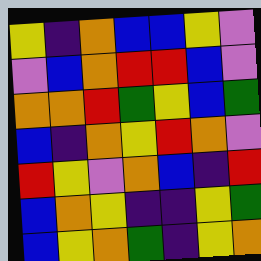[["yellow", "indigo", "orange", "blue", "blue", "yellow", "violet"], ["violet", "blue", "orange", "red", "red", "blue", "violet"], ["orange", "orange", "red", "green", "yellow", "blue", "green"], ["blue", "indigo", "orange", "yellow", "red", "orange", "violet"], ["red", "yellow", "violet", "orange", "blue", "indigo", "red"], ["blue", "orange", "yellow", "indigo", "indigo", "yellow", "green"], ["blue", "yellow", "orange", "green", "indigo", "yellow", "orange"]]